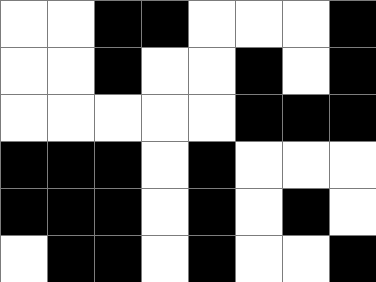[["white", "white", "black", "black", "white", "white", "white", "black"], ["white", "white", "black", "white", "white", "black", "white", "black"], ["white", "white", "white", "white", "white", "black", "black", "black"], ["black", "black", "black", "white", "black", "white", "white", "white"], ["black", "black", "black", "white", "black", "white", "black", "white"], ["white", "black", "black", "white", "black", "white", "white", "black"]]